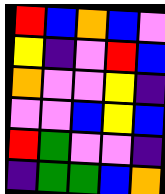[["red", "blue", "orange", "blue", "violet"], ["yellow", "indigo", "violet", "red", "blue"], ["orange", "violet", "violet", "yellow", "indigo"], ["violet", "violet", "blue", "yellow", "blue"], ["red", "green", "violet", "violet", "indigo"], ["indigo", "green", "green", "blue", "orange"]]